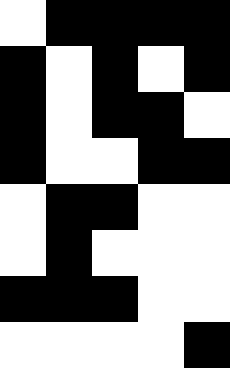[["white", "black", "black", "black", "black"], ["black", "white", "black", "white", "black"], ["black", "white", "black", "black", "white"], ["black", "white", "white", "black", "black"], ["white", "black", "black", "white", "white"], ["white", "black", "white", "white", "white"], ["black", "black", "black", "white", "white"], ["white", "white", "white", "white", "black"]]